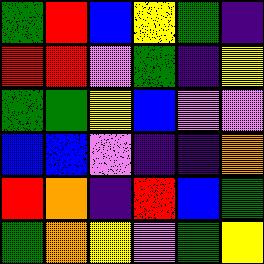[["green", "red", "blue", "yellow", "green", "indigo"], ["red", "red", "violet", "green", "indigo", "yellow"], ["green", "green", "yellow", "blue", "violet", "violet"], ["blue", "blue", "violet", "indigo", "indigo", "orange"], ["red", "orange", "indigo", "red", "blue", "green"], ["green", "orange", "yellow", "violet", "green", "yellow"]]